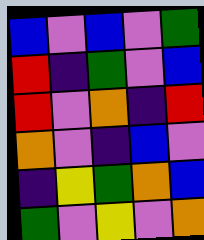[["blue", "violet", "blue", "violet", "green"], ["red", "indigo", "green", "violet", "blue"], ["red", "violet", "orange", "indigo", "red"], ["orange", "violet", "indigo", "blue", "violet"], ["indigo", "yellow", "green", "orange", "blue"], ["green", "violet", "yellow", "violet", "orange"]]